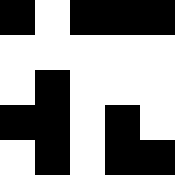[["black", "white", "black", "black", "black"], ["white", "white", "white", "white", "white"], ["white", "black", "white", "white", "white"], ["black", "black", "white", "black", "white"], ["white", "black", "white", "black", "black"]]